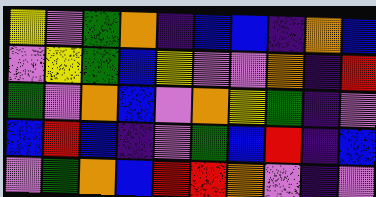[["yellow", "violet", "green", "orange", "indigo", "blue", "blue", "indigo", "orange", "blue"], ["violet", "yellow", "green", "blue", "yellow", "violet", "violet", "orange", "indigo", "red"], ["green", "violet", "orange", "blue", "violet", "orange", "yellow", "green", "indigo", "violet"], ["blue", "red", "blue", "indigo", "violet", "green", "blue", "red", "indigo", "blue"], ["violet", "green", "orange", "blue", "red", "red", "orange", "violet", "indigo", "violet"]]